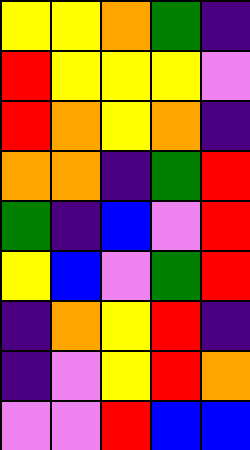[["yellow", "yellow", "orange", "green", "indigo"], ["red", "yellow", "yellow", "yellow", "violet"], ["red", "orange", "yellow", "orange", "indigo"], ["orange", "orange", "indigo", "green", "red"], ["green", "indigo", "blue", "violet", "red"], ["yellow", "blue", "violet", "green", "red"], ["indigo", "orange", "yellow", "red", "indigo"], ["indigo", "violet", "yellow", "red", "orange"], ["violet", "violet", "red", "blue", "blue"]]